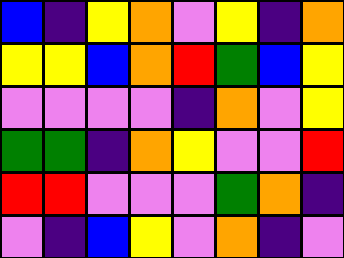[["blue", "indigo", "yellow", "orange", "violet", "yellow", "indigo", "orange"], ["yellow", "yellow", "blue", "orange", "red", "green", "blue", "yellow"], ["violet", "violet", "violet", "violet", "indigo", "orange", "violet", "yellow"], ["green", "green", "indigo", "orange", "yellow", "violet", "violet", "red"], ["red", "red", "violet", "violet", "violet", "green", "orange", "indigo"], ["violet", "indigo", "blue", "yellow", "violet", "orange", "indigo", "violet"]]